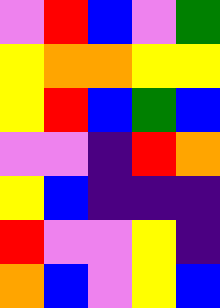[["violet", "red", "blue", "violet", "green"], ["yellow", "orange", "orange", "yellow", "yellow"], ["yellow", "red", "blue", "green", "blue"], ["violet", "violet", "indigo", "red", "orange"], ["yellow", "blue", "indigo", "indigo", "indigo"], ["red", "violet", "violet", "yellow", "indigo"], ["orange", "blue", "violet", "yellow", "blue"]]